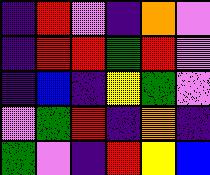[["indigo", "red", "violet", "indigo", "orange", "violet"], ["indigo", "red", "red", "green", "red", "violet"], ["indigo", "blue", "indigo", "yellow", "green", "violet"], ["violet", "green", "red", "indigo", "orange", "indigo"], ["green", "violet", "indigo", "red", "yellow", "blue"]]